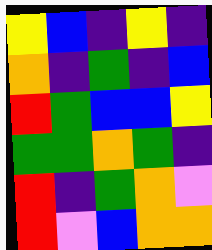[["yellow", "blue", "indigo", "yellow", "indigo"], ["orange", "indigo", "green", "indigo", "blue"], ["red", "green", "blue", "blue", "yellow"], ["green", "green", "orange", "green", "indigo"], ["red", "indigo", "green", "orange", "violet"], ["red", "violet", "blue", "orange", "orange"]]